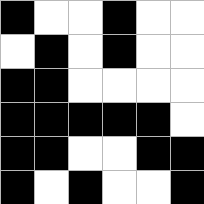[["black", "white", "white", "black", "white", "white"], ["white", "black", "white", "black", "white", "white"], ["black", "black", "white", "white", "white", "white"], ["black", "black", "black", "black", "black", "white"], ["black", "black", "white", "white", "black", "black"], ["black", "white", "black", "white", "white", "black"]]